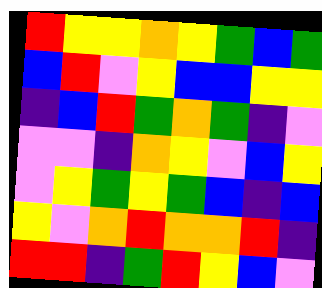[["red", "yellow", "yellow", "orange", "yellow", "green", "blue", "green"], ["blue", "red", "violet", "yellow", "blue", "blue", "yellow", "yellow"], ["indigo", "blue", "red", "green", "orange", "green", "indigo", "violet"], ["violet", "violet", "indigo", "orange", "yellow", "violet", "blue", "yellow"], ["violet", "yellow", "green", "yellow", "green", "blue", "indigo", "blue"], ["yellow", "violet", "orange", "red", "orange", "orange", "red", "indigo"], ["red", "red", "indigo", "green", "red", "yellow", "blue", "violet"]]